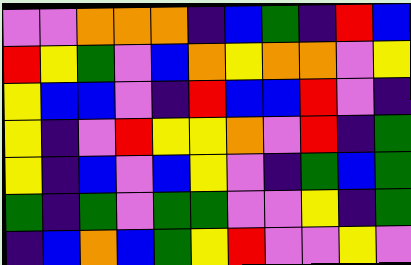[["violet", "violet", "orange", "orange", "orange", "indigo", "blue", "green", "indigo", "red", "blue"], ["red", "yellow", "green", "violet", "blue", "orange", "yellow", "orange", "orange", "violet", "yellow"], ["yellow", "blue", "blue", "violet", "indigo", "red", "blue", "blue", "red", "violet", "indigo"], ["yellow", "indigo", "violet", "red", "yellow", "yellow", "orange", "violet", "red", "indigo", "green"], ["yellow", "indigo", "blue", "violet", "blue", "yellow", "violet", "indigo", "green", "blue", "green"], ["green", "indigo", "green", "violet", "green", "green", "violet", "violet", "yellow", "indigo", "green"], ["indigo", "blue", "orange", "blue", "green", "yellow", "red", "violet", "violet", "yellow", "violet"]]